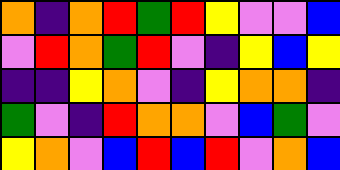[["orange", "indigo", "orange", "red", "green", "red", "yellow", "violet", "violet", "blue"], ["violet", "red", "orange", "green", "red", "violet", "indigo", "yellow", "blue", "yellow"], ["indigo", "indigo", "yellow", "orange", "violet", "indigo", "yellow", "orange", "orange", "indigo"], ["green", "violet", "indigo", "red", "orange", "orange", "violet", "blue", "green", "violet"], ["yellow", "orange", "violet", "blue", "red", "blue", "red", "violet", "orange", "blue"]]